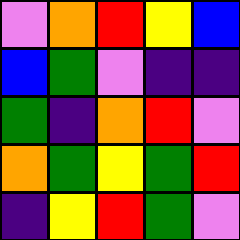[["violet", "orange", "red", "yellow", "blue"], ["blue", "green", "violet", "indigo", "indigo"], ["green", "indigo", "orange", "red", "violet"], ["orange", "green", "yellow", "green", "red"], ["indigo", "yellow", "red", "green", "violet"]]